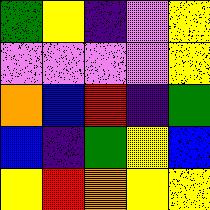[["green", "yellow", "indigo", "violet", "yellow"], ["violet", "violet", "violet", "violet", "yellow"], ["orange", "blue", "red", "indigo", "green"], ["blue", "indigo", "green", "yellow", "blue"], ["yellow", "red", "orange", "yellow", "yellow"]]